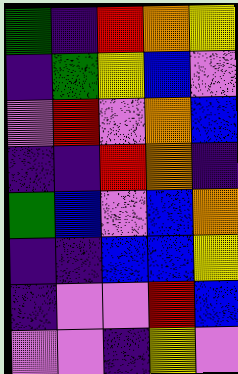[["green", "indigo", "red", "orange", "yellow"], ["indigo", "green", "yellow", "blue", "violet"], ["violet", "red", "violet", "orange", "blue"], ["indigo", "indigo", "red", "orange", "indigo"], ["green", "blue", "violet", "blue", "orange"], ["indigo", "indigo", "blue", "blue", "yellow"], ["indigo", "violet", "violet", "red", "blue"], ["violet", "violet", "indigo", "yellow", "violet"]]